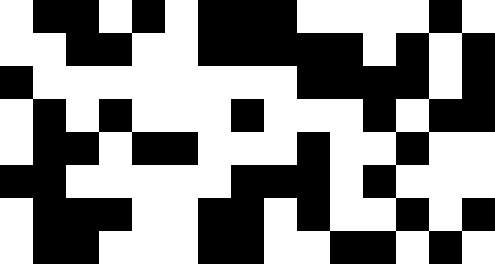[["white", "black", "black", "white", "black", "white", "black", "black", "black", "white", "white", "white", "white", "black", "white"], ["white", "white", "black", "black", "white", "white", "black", "black", "black", "black", "black", "white", "black", "white", "black"], ["black", "white", "white", "white", "white", "white", "white", "white", "white", "black", "black", "black", "black", "white", "black"], ["white", "black", "white", "black", "white", "white", "white", "black", "white", "white", "white", "black", "white", "black", "black"], ["white", "black", "black", "white", "black", "black", "white", "white", "white", "black", "white", "white", "black", "white", "white"], ["black", "black", "white", "white", "white", "white", "white", "black", "black", "black", "white", "black", "white", "white", "white"], ["white", "black", "black", "black", "white", "white", "black", "black", "white", "black", "white", "white", "black", "white", "black"], ["white", "black", "black", "white", "white", "white", "black", "black", "white", "white", "black", "black", "white", "black", "white"]]